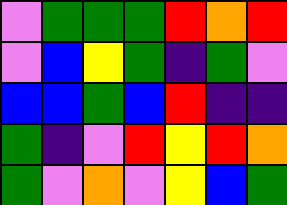[["violet", "green", "green", "green", "red", "orange", "red"], ["violet", "blue", "yellow", "green", "indigo", "green", "violet"], ["blue", "blue", "green", "blue", "red", "indigo", "indigo"], ["green", "indigo", "violet", "red", "yellow", "red", "orange"], ["green", "violet", "orange", "violet", "yellow", "blue", "green"]]